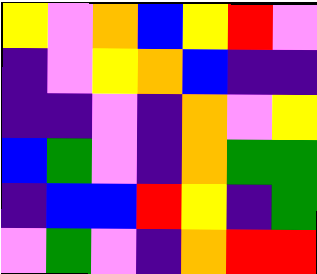[["yellow", "violet", "orange", "blue", "yellow", "red", "violet"], ["indigo", "violet", "yellow", "orange", "blue", "indigo", "indigo"], ["indigo", "indigo", "violet", "indigo", "orange", "violet", "yellow"], ["blue", "green", "violet", "indigo", "orange", "green", "green"], ["indigo", "blue", "blue", "red", "yellow", "indigo", "green"], ["violet", "green", "violet", "indigo", "orange", "red", "red"]]